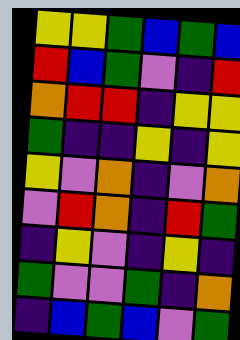[["yellow", "yellow", "green", "blue", "green", "blue"], ["red", "blue", "green", "violet", "indigo", "red"], ["orange", "red", "red", "indigo", "yellow", "yellow"], ["green", "indigo", "indigo", "yellow", "indigo", "yellow"], ["yellow", "violet", "orange", "indigo", "violet", "orange"], ["violet", "red", "orange", "indigo", "red", "green"], ["indigo", "yellow", "violet", "indigo", "yellow", "indigo"], ["green", "violet", "violet", "green", "indigo", "orange"], ["indigo", "blue", "green", "blue", "violet", "green"]]